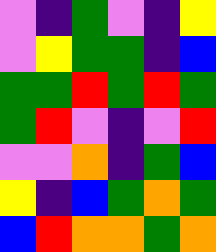[["violet", "indigo", "green", "violet", "indigo", "yellow"], ["violet", "yellow", "green", "green", "indigo", "blue"], ["green", "green", "red", "green", "red", "green"], ["green", "red", "violet", "indigo", "violet", "red"], ["violet", "violet", "orange", "indigo", "green", "blue"], ["yellow", "indigo", "blue", "green", "orange", "green"], ["blue", "red", "orange", "orange", "green", "orange"]]